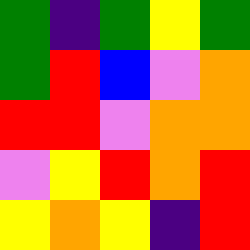[["green", "indigo", "green", "yellow", "green"], ["green", "red", "blue", "violet", "orange"], ["red", "red", "violet", "orange", "orange"], ["violet", "yellow", "red", "orange", "red"], ["yellow", "orange", "yellow", "indigo", "red"]]